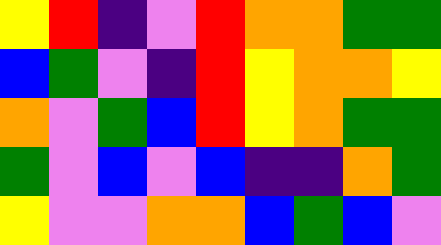[["yellow", "red", "indigo", "violet", "red", "orange", "orange", "green", "green"], ["blue", "green", "violet", "indigo", "red", "yellow", "orange", "orange", "yellow"], ["orange", "violet", "green", "blue", "red", "yellow", "orange", "green", "green"], ["green", "violet", "blue", "violet", "blue", "indigo", "indigo", "orange", "green"], ["yellow", "violet", "violet", "orange", "orange", "blue", "green", "blue", "violet"]]